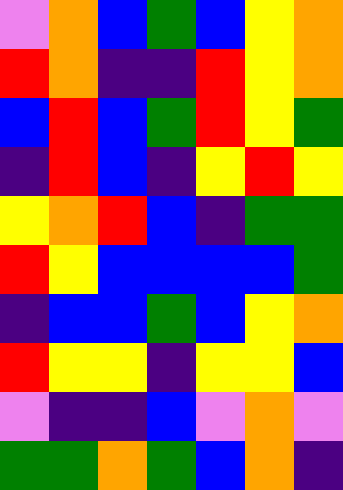[["violet", "orange", "blue", "green", "blue", "yellow", "orange"], ["red", "orange", "indigo", "indigo", "red", "yellow", "orange"], ["blue", "red", "blue", "green", "red", "yellow", "green"], ["indigo", "red", "blue", "indigo", "yellow", "red", "yellow"], ["yellow", "orange", "red", "blue", "indigo", "green", "green"], ["red", "yellow", "blue", "blue", "blue", "blue", "green"], ["indigo", "blue", "blue", "green", "blue", "yellow", "orange"], ["red", "yellow", "yellow", "indigo", "yellow", "yellow", "blue"], ["violet", "indigo", "indigo", "blue", "violet", "orange", "violet"], ["green", "green", "orange", "green", "blue", "orange", "indigo"]]